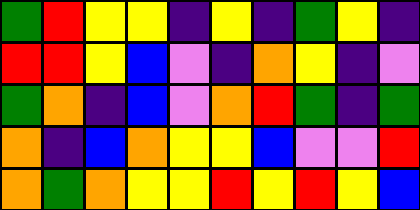[["green", "red", "yellow", "yellow", "indigo", "yellow", "indigo", "green", "yellow", "indigo"], ["red", "red", "yellow", "blue", "violet", "indigo", "orange", "yellow", "indigo", "violet"], ["green", "orange", "indigo", "blue", "violet", "orange", "red", "green", "indigo", "green"], ["orange", "indigo", "blue", "orange", "yellow", "yellow", "blue", "violet", "violet", "red"], ["orange", "green", "orange", "yellow", "yellow", "red", "yellow", "red", "yellow", "blue"]]